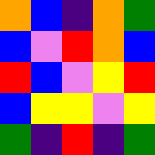[["orange", "blue", "indigo", "orange", "green"], ["blue", "violet", "red", "orange", "blue"], ["red", "blue", "violet", "yellow", "red"], ["blue", "yellow", "yellow", "violet", "yellow"], ["green", "indigo", "red", "indigo", "green"]]